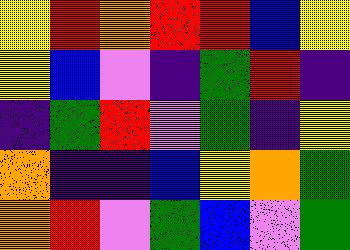[["yellow", "red", "orange", "red", "red", "blue", "yellow"], ["yellow", "blue", "violet", "indigo", "green", "red", "indigo"], ["indigo", "green", "red", "violet", "green", "indigo", "yellow"], ["orange", "indigo", "indigo", "blue", "yellow", "orange", "green"], ["orange", "red", "violet", "green", "blue", "violet", "green"]]